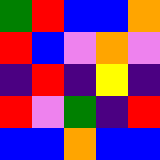[["green", "red", "blue", "blue", "orange"], ["red", "blue", "violet", "orange", "violet"], ["indigo", "red", "indigo", "yellow", "indigo"], ["red", "violet", "green", "indigo", "red"], ["blue", "blue", "orange", "blue", "blue"]]